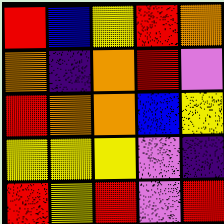[["red", "blue", "yellow", "red", "orange"], ["orange", "indigo", "orange", "red", "violet"], ["red", "orange", "orange", "blue", "yellow"], ["yellow", "yellow", "yellow", "violet", "indigo"], ["red", "yellow", "red", "violet", "red"]]